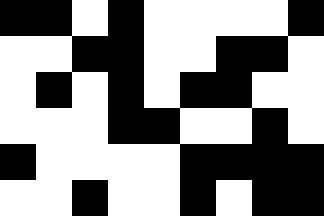[["black", "black", "white", "black", "white", "white", "white", "white", "black"], ["white", "white", "black", "black", "white", "white", "black", "black", "white"], ["white", "black", "white", "black", "white", "black", "black", "white", "white"], ["white", "white", "white", "black", "black", "white", "white", "black", "white"], ["black", "white", "white", "white", "white", "black", "black", "black", "black"], ["white", "white", "black", "white", "white", "black", "white", "black", "black"]]